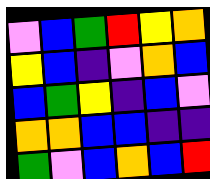[["violet", "blue", "green", "red", "yellow", "orange"], ["yellow", "blue", "indigo", "violet", "orange", "blue"], ["blue", "green", "yellow", "indigo", "blue", "violet"], ["orange", "orange", "blue", "blue", "indigo", "indigo"], ["green", "violet", "blue", "orange", "blue", "red"]]